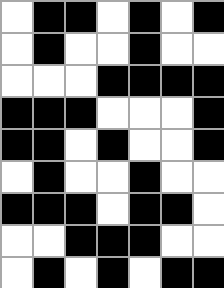[["white", "black", "black", "white", "black", "white", "black"], ["white", "black", "white", "white", "black", "white", "white"], ["white", "white", "white", "black", "black", "black", "black"], ["black", "black", "black", "white", "white", "white", "black"], ["black", "black", "white", "black", "white", "white", "black"], ["white", "black", "white", "white", "black", "white", "white"], ["black", "black", "black", "white", "black", "black", "white"], ["white", "white", "black", "black", "black", "white", "white"], ["white", "black", "white", "black", "white", "black", "black"]]